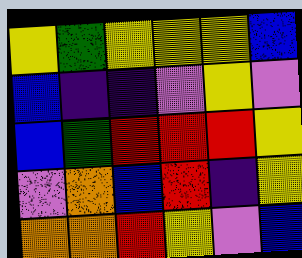[["yellow", "green", "yellow", "yellow", "yellow", "blue"], ["blue", "indigo", "indigo", "violet", "yellow", "violet"], ["blue", "green", "red", "red", "red", "yellow"], ["violet", "orange", "blue", "red", "indigo", "yellow"], ["orange", "orange", "red", "yellow", "violet", "blue"]]